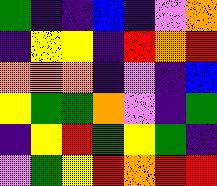[["green", "indigo", "indigo", "blue", "indigo", "violet", "orange"], ["indigo", "yellow", "yellow", "indigo", "red", "orange", "red"], ["orange", "orange", "orange", "indigo", "violet", "indigo", "blue"], ["yellow", "green", "green", "orange", "violet", "indigo", "green"], ["indigo", "yellow", "red", "green", "yellow", "green", "indigo"], ["violet", "green", "yellow", "red", "orange", "red", "red"]]